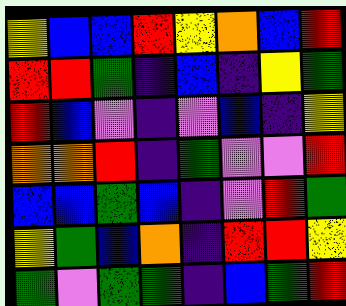[["yellow", "blue", "blue", "red", "yellow", "orange", "blue", "red"], ["red", "red", "green", "indigo", "blue", "indigo", "yellow", "green"], ["red", "blue", "violet", "indigo", "violet", "blue", "indigo", "yellow"], ["orange", "orange", "red", "indigo", "green", "violet", "violet", "red"], ["blue", "blue", "green", "blue", "indigo", "violet", "red", "green"], ["yellow", "green", "blue", "orange", "indigo", "red", "red", "yellow"], ["green", "violet", "green", "green", "indigo", "blue", "green", "red"]]